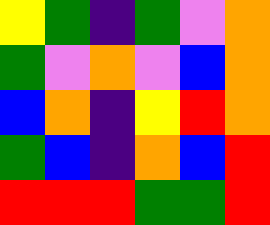[["yellow", "green", "indigo", "green", "violet", "orange"], ["green", "violet", "orange", "violet", "blue", "orange"], ["blue", "orange", "indigo", "yellow", "red", "orange"], ["green", "blue", "indigo", "orange", "blue", "red"], ["red", "red", "red", "green", "green", "red"]]